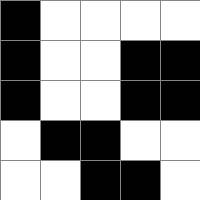[["black", "white", "white", "white", "white"], ["black", "white", "white", "black", "black"], ["black", "white", "white", "black", "black"], ["white", "black", "black", "white", "white"], ["white", "white", "black", "black", "white"]]